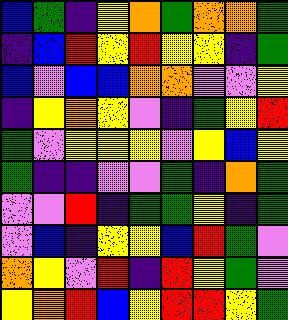[["blue", "green", "indigo", "yellow", "orange", "green", "orange", "orange", "green"], ["indigo", "blue", "red", "yellow", "red", "yellow", "yellow", "indigo", "green"], ["blue", "violet", "blue", "blue", "orange", "orange", "violet", "violet", "yellow"], ["indigo", "yellow", "orange", "yellow", "violet", "indigo", "green", "yellow", "red"], ["green", "violet", "yellow", "yellow", "yellow", "violet", "yellow", "blue", "yellow"], ["green", "indigo", "indigo", "violet", "violet", "green", "indigo", "orange", "green"], ["violet", "violet", "red", "indigo", "green", "green", "yellow", "indigo", "green"], ["violet", "blue", "indigo", "yellow", "yellow", "blue", "red", "green", "violet"], ["orange", "yellow", "violet", "red", "indigo", "red", "yellow", "green", "violet"], ["yellow", "orange", "red", "blue", "yellow", "red", "red", "yellow", "green"]]